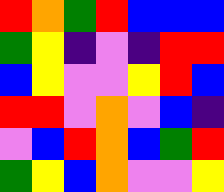[["red", "orange", "green", "red", "blue", "blue", "blue"], ["green", "yellow", "indigo", "violet", "indigo", "red", "red"], ["blue", "yellow", "violet", "violet", "yellow", "red", "blue"], ["red", "red", "violet", "orange", "violet", "blue", "indigo"], ["violet", "blue", "red", "orange", "blue", "green", "red"], ["green", "yellow", "blue", "orange", "violet", "violet", "yellow"]]